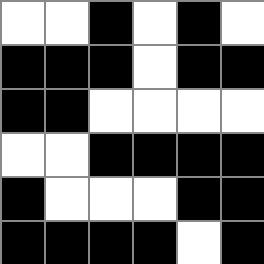[["white", "white", "black", "white", "black", "white"], ["black", "black", "black", "white", "black", "black"], ["black", "black", "white", "white", "white", "white"], ["white", "white", "black", "black", "black", "black"], ["black", "white", "white", "white", "black", "black"], ["black", "black", "black", "black", "white", "black"]]